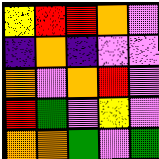[["yellow", "red", "red", "orange", "violet"], ["indigo", "orange", "indigo", "violet", "violet"], ["orange", "violet", "orange", "red", "violet"], ["red", "green", "violet", "yellow", "violet"], ["orange", "orange", "green", "violet", "green"]]